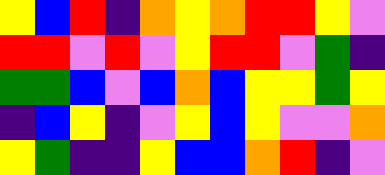[["yellow", "blue", "red", "indigo", "orange", "yellow", "orange", "red", "red", "yellow", "violet"], ["red", "red", "violet", "red", "violet", "yellow", "red", "red", "violet", "green", "indigo"], ["green", "green", "blue", "violet", "blue", "orange", "blue", "yellow", "yellow", "green", "yellow"], ["indigo", "blue", "yellow", "indigo", "violet", "yellow", "blue", "yellow", "violet", "violet", "orange"], ["yellow", "green", "indigo", "indigo", "yellow", "blue", "blue", "orange", "red", "indigo", "violet"]]